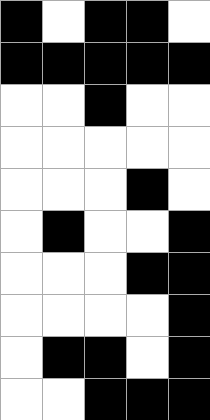[["black", "white", "black", "black", "white"], ["black", "black", "black", "black", "black"], ["white", "white", "black", "white", "white"], ["white", "white", "white", "white", "white"], ["white", "white", "white", "black", "white"], ["white", "black", "white", "white", "black"], ["white", "white", "white", "black", "black"], ["white", "white", "white", "white", "black"], ["white", "black", "black", "white", "black"], ["white", "white", "black", "black", "black"]]